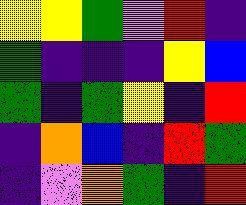[["yellow", "yellow", "green", "violet", "red", "indigo"], ["green", "indigo", "indigo", "indigo", "yellow", "blue"], ["green", "indigo", "green", "yellow", "indigo", "red"], ["indigo", "orange", "blue", "indigo", "red", "green"], ["indigo", "violet", "orange", "green", "indigo", "red"]]